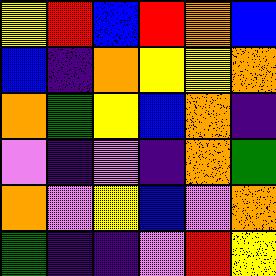[["yellow", "red", "blue", "red", "orange", "blue"], ["blue", "indigo", "orange", "yellow", "yellow", "orange"], ["orange", "green", "yellow", "blue", "orange", "indigo"], ["violet", "indigo", "violet", "indigo", "orange", "green"], ["orange", "violet", "yellow", "blue", "violet", "orange"], ["green", "indigo", "indigo", "violet", "red", "yellow"]]